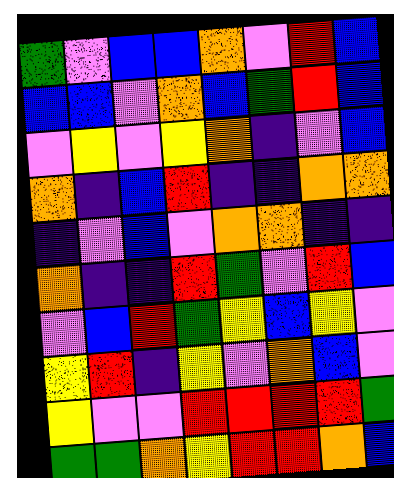[["green", "violet", "blue", "blue", "orange", "violet", "red", "blue"], ["blue", "blue", "violet", "orange", "blue", "green", "red", "blue"], ["violet", "yellow", "violet", "yellow", "orange", "indigo", "violet", "blue"], ["orange", "indigo", "blue", "red", "indigo", "indigo", "orange", "orange"], ["indigo", "violet", "blue", "violet", "orange", "orange", "indigo", "indigo"], ["orange", "indigo", "indigo", "red", "green", "violet", "red", "blue"], ["violet", "blue", "red", "green", "yellow", "blue", "yellow", "violet"], ["yellow", "red", "indigo", "yellow", "violet", "orange", "blue", "violet"], ["yellow", "violet", "violet", "red", "red", "red", "red", "green"], ["green", "green", "orange", "yellow", "red", "red", "orange", "blue"]]